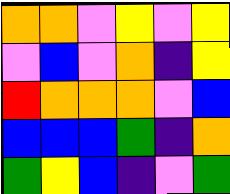[["orange", "orange", "violet", "yellow", "violet", "yellow"], ["violet", "blue", "violet", "orange", "indigo", "yellow"], ["red", "orange", "orange", "orange", "violet", "blue"], ["blue", "blue", "blue", "green", "indigo", "orange"], ["green", "yellow", "blue", "indigo", "violet", "green"]]